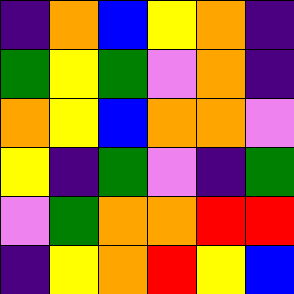[["indigo", "orange", "blue", "yellow", "orange", "indigo"], ["green", "yellow", "green", "violet", "orange", "indigo"], ["orange", "yellow", "blue", "orange", "orange", "violet"], ["yellow", "indigo", "green", "violet", "indigo", "green"], ["violet", "green", "orange", "orange", "red", "red"], ["indigo", "yellow", "orange", "red", "yellow", "blue"]]